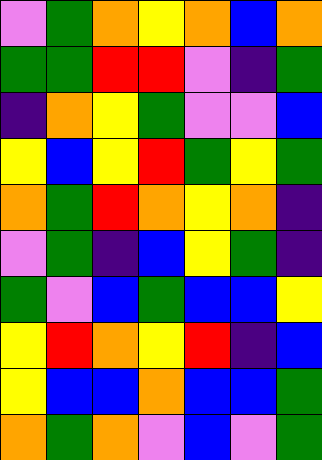[["violet", "green", "orange", "yellow", "orange", "blue", "orange"], ["green", "green", "red", "red", "violet", "indigo", "green"], ["indigo", "orange", "yellow", "green", "violet", "violet", "blue"], ["yellow", "blue", "yellow", "red", "green", "yellow", "green"], ["orange", "green", "red", "orange", "yellow", "orange", "indigo"], ["violet", "green", "indigo", "blue", "yellow", "green", "indigo"], ["green", "violet", "blue", "green", "blue", "blue", "yellow"], ["yellow", "red", "orange", "yellow", "red", "indigo", "blue"], ["yellow", "blue", "blue", "orange", "blue", "blue", "green"], ["orange", "green", "orange", "violet", "blue", "violet", "green"]]